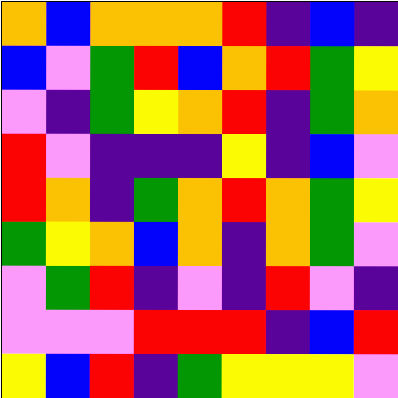[["orange", "blue", "orange", "orange", "orange", "red", "indigo", "blue", "indigo"], ["blue", "violet", "green", "red", "blue", "orange", "red", "green", "yellow"], ["violet", "indigo", "green", "yellow", "orange", "red", "indigo", "green", "orange"], ["red", "violet", "indigo", "indigo", "indigo", "yellow", "indigo", "blue", "violet"], ["red", "orange", "indigo", "green", "orange", "red", "orange", "green", "yellow"], ["green", "yellow", "orange", "blue", "orange", "indigo", "orange", "green", "violet"], ["violet", "green", "red", "indigo", "violet", "indigo", "red", "violet", "indigo"], ["violet", "violet", "violet", "red", "red", "red", "indigo", "blue", "red"], ["yellow", "blue", "red", "indigo", "green", "yellow", "yellow", "yellow", "violet"]]